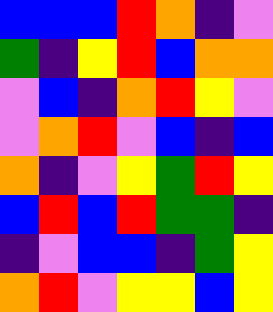[["blue", "blue", "blue", "red", "orange", "indigo", "violet"], ["green", "indigo", "yellow", "red", "blue", "orange", "orange"], ["violet", "blue", "indigo", "orange", "red", "yellow", "violet"], ["violet", "orange", "red", "violet", "blue", "indigo", "blue"], ["orange", "indigo", "violet", "yellow", "green", "red", "yellow"], ["blue", "red", "blue", "red", "green", "green", "indigo"], ["indigo", "violet", "blue", "blue", "indigo", "green", "yellow"], ["orange", "red", "violet", "yellow", "yellow", "blue", "yellow"]]